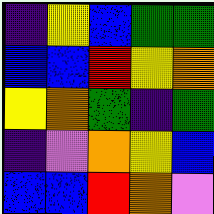[["indigo", "yellow", "blue", "green", "green"], ["blue", "blue", "red", "yellow", "orange"], ["yellow", "orange", "green", "indigo", "green"], ["indigo", "violet", "orange", "yellow", "blue"], ["blue", "blue", "red", "orange", "violet"]]